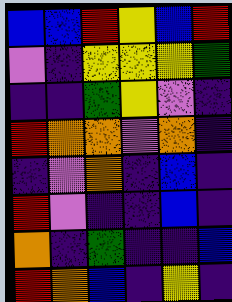[["blue", "blue", "red", "yellow", "blue", "red"], ["violet", "indigo", "yellow", "yellow", "yellow", "green"], ["indigo", "indigo", "green", "yellow", "violet", "indigo"], ["red", "orange", "orange", "violet", "orange", "indigo"], ["indigo", "violet", "orange", "indigo", "blue", "indigo"], ["red", "violet", "indigo", "indigo", "blue", "indigo"], ["orange", "indigo", "green", "indigo", "indigo", "blue"], ["red", "orange", "blue", "indigo", "yellow", "indigo"]]